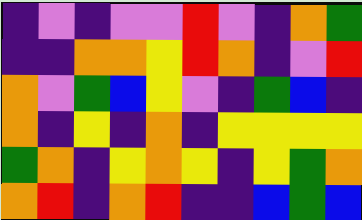[["indigo", "violet", "indigo", "violet", "violet", "red", "violet", "indigo", "orange", "green"], ["indigo", "indigo", "orange", "orange", "yellow", "red", "orange", "indigo", "violet", "red"], ["orange", "violet", "green", "blue", "yellow", "violet", "indigo", "green", "blue", "indigo"], ["orange", "indigo", "yellow", "indigo", "orange", "indigo", "yellow", "yellow", "yellow", "yellow"], ["green", "orange", "indigo", "yellow", "orange", "yellow", "indigo", "yellow", "green", "orange"], ["orange", "red", "indigo", "orange", "red", "indigo", "indigo", "blue", "green", "blue"]]